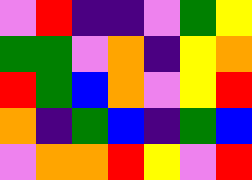[["violet", "red", "indigo", "indigo", "violet", "green", "yellow"], ["green", "green", "violet", "orange", "indigo", "yellow", "orange"], ["red", "green", "blue", "orange", "violet", "yellow", "red"], ["orange", "indigo", "green", "blue", "indigo", "green", "blue"], ["violet", "orange", "orange", "red", "yellow", "violet", "red"]]